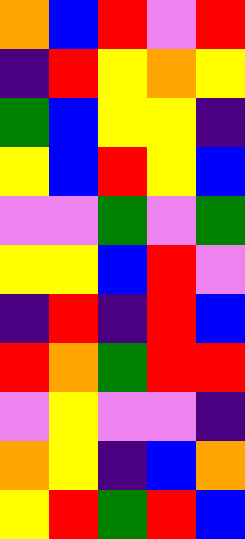[["orange", "blue", "red", "violet", "red"], ["indigo", "red", "yellow", "orange", "yellow"], ["green", "blue", "yellow", "yellow", "indigo"], ["yellow", "blue", "red", "yellow", "blue"], ["violet", "violet", "green", "violet", "green"], ["yellow", "yellow", "blue", "red", "violet"], ["indigo", "red", "indigo", "red", "blue"], ["red", "orange", "green", "red", "red"], ["violet", "yellow", "violet", "violet", "indigo"], ["orange", "yellow", "indigo", "blue", "orange"], ["yellow", "red", "green", "red", "blue"]]